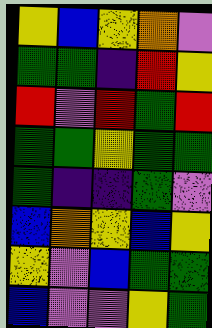[["yellow", "blue", "yellow", "orange", "violet"], ["green", "green", "indigo", "red", "yellow"], ["red", "violet", "red", "green", "red"], ["green", "green", "yellow", "green", "green"], ["green", "indigo", "indigo", "green", "violet"], ["blue", "orange", "yellow", "blue", "yellow"], ["yellow", "violet", "blue", "green", "green"], ["blue", "violet", "violet", "yellow", "green"]]